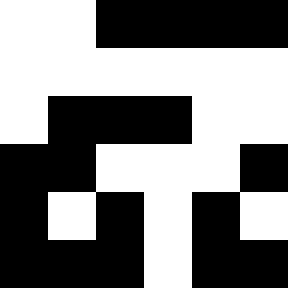[["white", "white", "black", "black", "black", "black"], ["white", "white", "white", "white", "white", "white"], ["white", "black", "black", "black", "white", "white"], ["black", "black", "white", "white", "white", "black"], ["black", "white", "black", "white", "black", "white"], ["black", "black", "black", "white", "black", "black"]]